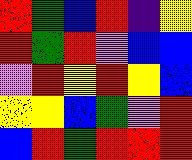[["red", "green", "blue", "red", "indigo", "yellow"], ["red", "green", "red", "violet", "blue", "blue"], ["violet", "red", "yellow", "red", "yellow", "blue"], ["yellow", "yellow", "blue", "green", "violet", "red"], ["blue", "red", "green", "red", "red", "red"]]